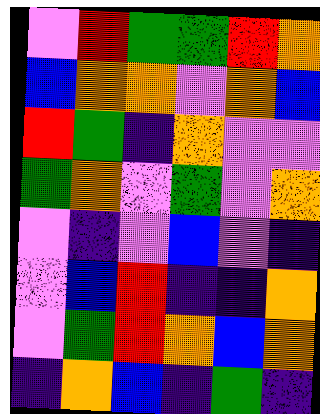[["violet", "red", "green", "green", "red", "orange"], ["blue", "orange", "orange", "violet", "orange", "blue"], ["red", "green", "indigo", "orange", "violet", "violet"], ["green", "orange", "violet", "green", "violet", "orange"], ["violet", "indigo", "violet", "blue", "violet", "indigo"], ["violet", "blue", "red", "indigo", "indigo", "orange"], ["violet", "green", "red", "orange", "blue", "orange"], ["indigo", "orange", "blue", "indigo", "green", "indigo"]]